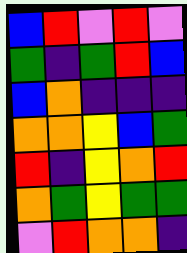[["blue", "red", "violet", "red", "violet"], ["green", "indigo", "green", "red", "blue"], ["blue", "orange", "indigo", "indigo", "indigo"], ["orange", "orange", "yellow", "blue", "green"], ["red", "indigo", "yellow", "orange", "red"], ["orange", "green", "yellow", "green", "green"], ["violet", "red", "orange", "orange", "indigo"]]